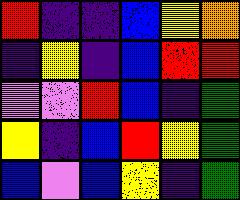[["red", "indigo", "indigo", "blue", "yellow", "orange"], ["indigo", "yellow", "indigo", "blue", "red", "red"], ["violet", "violet", "red", "blue", "indigo", "green"], ["yellow", "indigo", "blue", "red", "yellow", "green"], ["blue", "violet", "blue", "yellow", "indigo", "green"]]